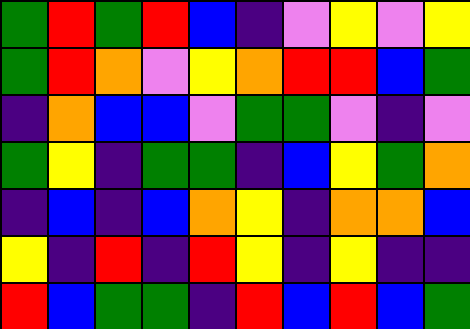[["green", "red", "green", "red", "blue", "indigo", "violet", "yellow", "violet", "yellow"], ["green", "red", "orange", "violet", "yellow", "orange", "red", "red", "blue", "green"], ["indigo", "orange", "blue", "blue", "violet", "green", "green", "violet", "indigo", "violet"], ["green", "yellow", "indigo", "green", "green", "indigo", "blue", "yellow", "green", "orange"], ["indigo", "blue", "indigo", "blue", "orange", "yellow", "indigo", "orange", "orange", "blue"], ["yellow", "indigo", "red", "indigo", "red", "yellow", "indigo", "yellow", "indigo", "indigo"], ["red", "blue", "green", "green", "indigo", "red", "blue", "red", "blue", "green"]]